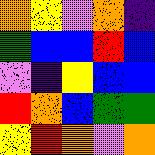[["orange", "yellow", "violet", "orange", "indigo"], ["green", "blue", "blue", "red", "blue"], ["violet", "indigo", "yellow", "blue", "blue"], ["red", "orange", "blue", "green", "green"], ["yellow", "red", "orange", "violet", "orange"]]